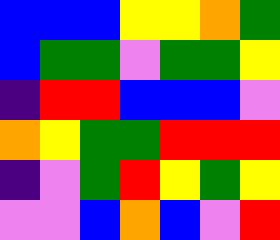[["blue", "blue", "blue", "yellow", "yellow", "orange", "green"], ["blue", "green", "green", "violet", "green", "green", "yellow"], ["indigo", "red", "red", "blue", "blue", "blue", "violet"], ["orange", "yellow", "green", "green", "red", "red", "red"], ["indigo", "violet", "green", "red", "yellow", "green", "yellow"], ["violet", "violet", "blue", "orange", "blue", "violet", "red"]]